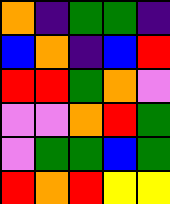[["orange", "indigo", "green", "green", "indigo"], ["blue", "orange", "indigo", "blue", "red"], ["red", "red", "green", "orange", "violet"], ["violet", "violet", "orange", "red", "green"], ["violet", "green", "green", "blue", "green"], ["red", "orange", "red", "yellow", "yellow"]]